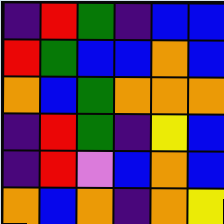[["indigo", "red", "green", "indigo", "blue", "blue"], ["red", "green", "blue", "blue", "orange", "blue"], ["orange", "blue", "green", "orange", "orange", "orange"], ["indigo", "red", "green", "indigo", "yellow", "blue"], ["indigo", "red", "violet", "blue", "orange", "blue"], ["orange", "blue", "orange", "indigo", "orange", "yellow"]]